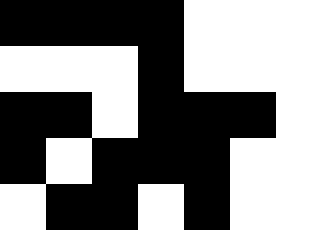[["black", "black", "black", "black", "white", "white", "white"], ["white", "white", "white", "black", "white", "white", "white"], ["black", "black", "white", "black", "black", "black", "white"], ["black", "white", "black", "black", "black", "white", "white"], ["white", "black", "black", "white", "black", "white", "white"]]